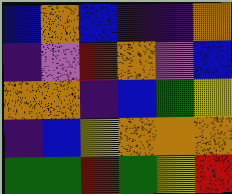[["blue", "orange", "blue", "indigo", "indigo", "orange"], ["indigo", "violet", "red", "orange", "violet", "blue"], ["orange", "orange", "indigo", "blue", "green", "yellow"], ["indigo", "blue", "yellow", "orange", "orange", "orange"], ["green", "green", "red", "green", "yellow", "red"]]